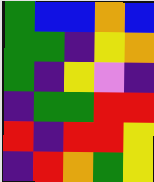[["green", "blue", "blue", "orange", "blue"], ["green", "green", "indigo", "yellow", "orange"], ["green", "indigo", "yellow", "violet", "indigo"], ["indigo", "green", "green", "red", "red"], ["red", "indigo", "red", "red", "yellow"], ["indigo", "red", "orange", "green", "yellow"]]